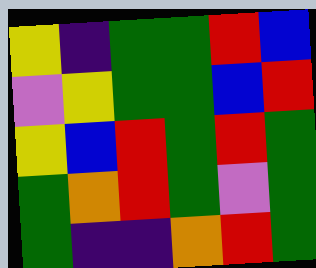[["yellow", "indigo", "green", "green", "red", "blue"], ["violet", "yellow", "green", "green", "blue", "red"], ["yellow", "blue", "red", "green", "red", "green"], ["green", "orange", "red", "green", "violet", "green"], ["green", "indigo", "indigo", "orange", "red", "green"]]